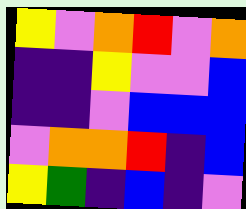[["yellow", "violet", "orange", "red", "violet", "orange"], ["indigo", "indigo", "yellow", "violet", "violet", "blue"], ["indigo", "indigo", "violet", "blue", "blue", "blue"], ["violet", "orange", "orange", "red", "indigo", "blue"], ["yellow", "green", "indigo", "blue", "indigo", "violet"]]